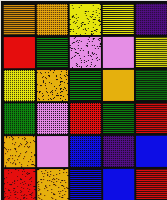[["orange", "orange", "yellow", "yellow", "indigo"], ["red", "green", "violet", "violet", "yellow"], ["yellow", "orange", "green", "orange", "green"], ["green", "violet", "red", "green", "red"], ["orange", "violet", "blue", "indigo", "blue"], ["red", "orange", "blue", "blue", "red"]]